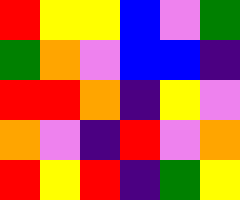[["red", "yellow", "yellow", "blue", "violet", "green"], ["green", "orange", "violet", "blue", "blue", "indigo"], ["red", "red", "orange", "indigo", "yellow", "violet"], ["orange", "violet", "indigo", "red", "violet", "orange"], ["red", "yellow", "red", "indigo", "green", "yellow"]]